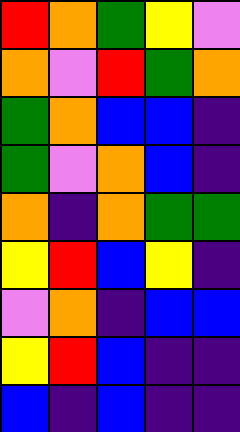[["red", "orange", "green", "yellow", "violet"], ["orange", "violet", "red", "green", "orange"], ["green", "orange", "blue", "blue", "indigo"], ["green", "violet", "orange", "blue", "indigo"], ["orange", "indigo", "orange", "green", "green"], ["yellow", "red", "blue", "yellow", "indigo"], ["violet", "orange", "indigo", "blue", "blue"], ["yellow", "red", "blue", "indigo", "indigo"], ["blue", "indigo", "blue", "indigo", "indigo"]]